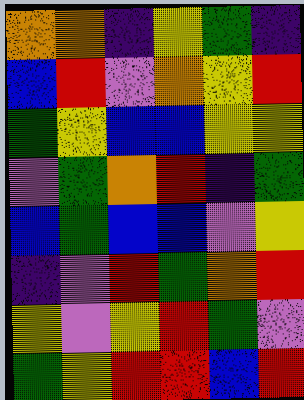[["orange", "orange", "indigo", "yellow", "green", "indigo"], ["blue", "red", "violet", "orange", "yellow", "red"], ["green", "yellow", "blue", "blue", "yellow", "yellow"], ["violet", "green", "orange", "red", "indigo", "green"], ["blue", "green", "blue", "blue", "violet", "yellow"], ["indigo", "violet", "red", "green", "orange", "red"], ["yellow", "violet", "yellow", "red", "green", "violet"], ["green", "yellow", "red", "red", "blue", "red"]]